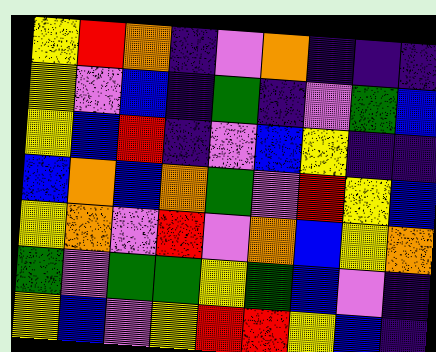[["yellow", "red", "orange", "indigo", "violet", "orange", "indigo", "indigo", "indigo"], ["yellow", "violet", "blue", "indigo", "green", "indigo", "violet", "green", "blue"], ["yellow", "blue", "red", "indigo", "violet", "blue", "yellow", "indigo", "indigo"], ["blue", "orange", "blue", "orange", "green", "violet", "red", "yellow", "blue"], ["yellow", "orange", "violet", "red", "violet", "orange", "blue", "yellow", "orange"], ["green", "violet", "green", "green", "yellow", "green", "blue", "violet", "indigo"], ["yellow", "blue", "violet", "yellow", "red", "red", "yellow", "blue", "indigo"]]